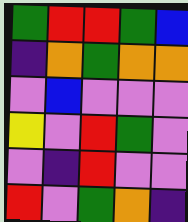[["green", "red", "red", "green", "blue"], ["indigo", "orange", "green", "orange", "orange"], ["violet", "blue", "violet", "violet", "violet"], ["yellow", "violet", "red", "green", "violet"], ["violet", "indigo", "red", "violet", "violet"], ["red", "violet", "green", "orange", "indigo"]]